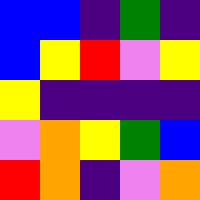[["blue", "blue", "indigo", "green", "indigo"], ["blue", "yellow", "red", "violet", "yellow"], ["yellow", "indigo", "indigo", "indigo", "indigo"], ["violet", "orange", "yellow", "green", "blue"], ["red", "orange", "indigo", "violet", "orange"]]